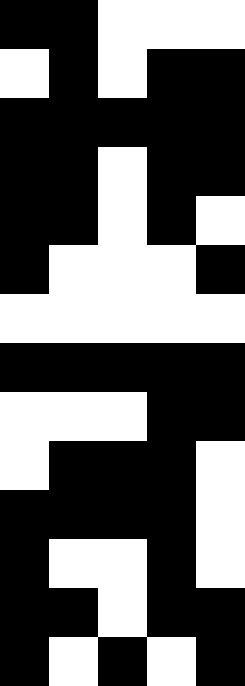[["black", "black", "white", "white", "white"], ["white", "black", "white", "black", "black"], ["black", "black", "black", "black", "black"], ["black", "black", "white", "black", "black"], ["black", "black", "white", "black", "white"], ["black", "white", "white", "white", "black"], ["white", "white", "white", "white", "white"], ["black", "black", "black", "black", "black"], ["white", "white", "white", "black", "black"], ["white", "black", "black", "black", "white"], ["black", "black", "black", "black", "white"], ["black", "white", "white", "black", "white"], ["black", "black", "white", "black", "black"], ["black", "white", "black", "white", "black"]]